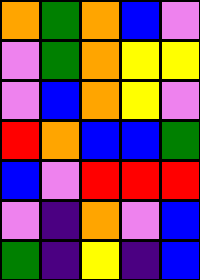[["orange", "green", "orange", "blue", "violet"], ["violet", "green", "orange", "yellow", "yellow"], ["violet", "blue", "orange", "yellow", "violet"], ["red", "orange", "blue", "blue", "green"], ["blue", "violet", "red", "red", "red"], ["violet", "indigo", "orange", "violet", "blue"], ["green", "indigo", "yellow", "indigo", "blue"]]